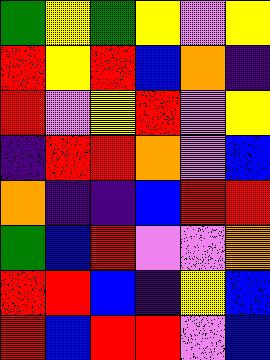[["green", "yellow", "green", "yellow", "violet", "yellow"], ["red", "yellow", "red", "blue", "orange", "indigo"], ["red", "violet", "yellow", "red", "violet", "yellow"], ["indigo", "red", "red", "orange", "violet", "blue"], ["orange", "indigo", "indigo", "blue", "red", "red"], ["green", "blue", "red", "violet", "violet", "orange"], ["red", "red", "blue", "indigo", "yellow", "blue"], ["red", "blue", "red", "red", "violet", "blue"]]